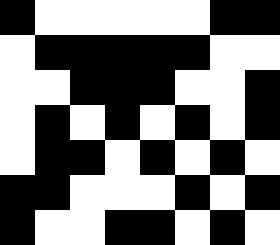[["black", "white", "white", "white", "white", "white", "black", "black"], ["white", "black", "black", "black", "black", "black", "white", "white"], ["white", "white", "black", "black", "black", "white", "white", "black"], ["white", "black", "white", "black", "white", "black", "white", "black"], ["white", "black", "black", "white", "black", "white", "black", "white"], ["black", "black", "white", "white", "white", "black", "white", "black"], ["black", "white", "white", "black", "black", "white", "black", "white"]]